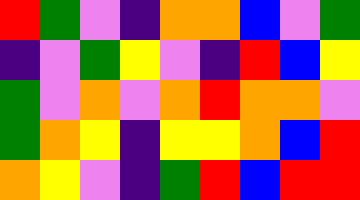[["red", "green", "violet", "indigo", "orange", "orange", "blue", "violet", "green"], ["indigo", "violet", "green", "yellow", "violet", "indigo", "red", "blue", "yellow"], ["green", "violet", "orange", "violet", "orange", "red", "orange", "orange", "violet"], ["green", "orange", "yellow", "indigo", "yellow", "yellow", "orange", "blue", "red"], ["orange", "yellow", "violet", "indigo", "green", "red", "blue", "red", "red"]]